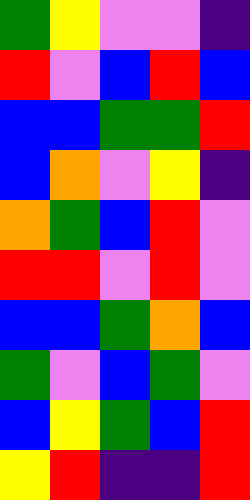[["green", "yellow", "violet", "violet", "indigo"], ["red", "violet", "blue", "red", "blue"], ["blue", "blue", "green", "green", "red"], ["blue", "orange", "violet", "yellow", "indigo"], ["orange", "green", "blue", "red", "violet"], ["red", "red", "violet", "red", "violet"], ["blue", "blue", "green", "orange", "blue"], ["green", "violet", "blue", "green", "violet"], ["blue", "yellow", "green", "blue", "red"], ["yellow", "red", "indigo", "indigo", "red"]]